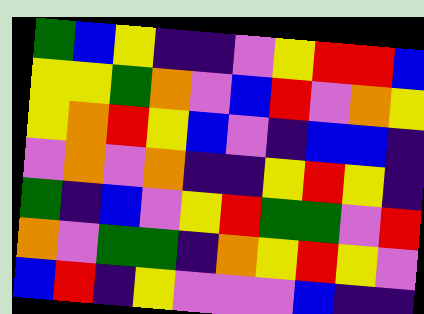[["green", "blue", "yellow", "indigo", "indigo", "violet", "yellow", "red", "red", "blue"], ["yellow", "yellow", "green", "orange", "violet", "blue", "red", "violet", "orange", "yellow"], ["yellow", "orange", "red", "yellow", "blue", "violet", "indigo", "blue", "blue", "indigo"], ["violet", "orange", "violet", "orange", "indigo", "indigo", "yellow", "red", "yellow", "indigo"], ["green", "indigo", "blue", "violet", "yellow", "red", "green", "green", "violet", "red"], ["orange", "violet", "green", "green", "indigo", "orange", "yellow", "red", "yellow", "violet"], ["blue", "red", "indigo", "yellow", "violet", "violet", "violet", "blue", "indigo", "indigo"]]